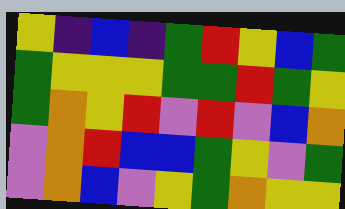[["yellow", "indigo", "blue", "indigo", "green", "red", "yellow", "blue", "green"], ["green", "yellow", "yellow", "yellow", "green", "green", "red", "green", "yellow"], ["green", "orange", "yellow", "red", "violet", "red", "violet", "blue", "orange"], ["violet", "orange", "red", "blue", "blue", "green", "yellow", "violet", "green"], ["violet", "orange", "blue", "violet", "yellow", "green", "orange", "yellow", "yellow"]]